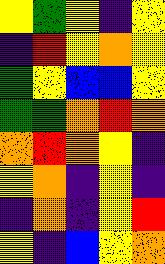[["yellow", "green", "yellow", "indigo", "yellow"], ["indigo", "red", "yellow", "orange", "yellow"], ["green", "yellow", "blue", "blue", "yellow"], ["green", "green", "orange", "red", "orange"], ["orange", "red", "orange", "yellow", "indigo"], ["yellow", "orange", "indigo", "yellow", "indigo"], ["indigo", "orange", "indigo", "yellow", "red"], ["yellow", "indigo", "blue", "yellow", "orange"]]